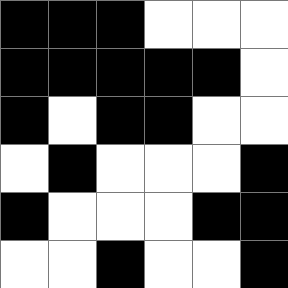[["black", "black", "black", "white", "white", "white"], ["black", "black", "black", "black", "black", "white"], ["black", "white", "black", "black", "white", "white"], ["white", "black", "white", "white", "white", "black"], ["black", "white", "white", "white", "black", "black"], ["white", "white", "black", "white", "white", "black"]]